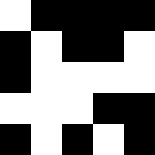[["white", "black", "black", "black", "black"], ["black", "white", "black", "black", "white"], ["black", "white", "white", "white", "white"], ["white", "white", "white", "black", "black"], ["black", "white", "black", "white", "black"]]